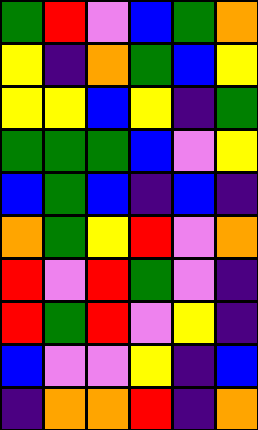[["green", "red", "violet", "blue", "green", "orange"], ["yellow", "indigo", "orange", "green", "blue", "yellow"], ["yellow", "yellow", "blue", "yellow", "indigo", "green"], ["green", "green", "green", "blue", "violet", "yellow"], ["blue", "green", "blue", "indigo", "blue", "indigo"], ["orange", "green", "yellow", "red", "violet", "orange"], ["red", "violet", "red", "green", "violet", "indigo"], ["red", "green", "red", "violet", "yellow", "indigo"], ["blue", "violet", "violet", "yellow", "indigo", "blue"], ["indigo", "orange", "orange", "red", "indigo", "orange"]]